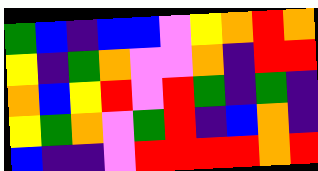[["green", "blue", "indigo", "blue", "blue", "violet", "yellow", "orange", "red", "orange"], ["yellow", "indigo", "green", "orange", "violet", "violet", "orange", "indigo", "red", "red"], ["orange", "blue", "yellow", "red", "violet", "red", "green", "indigo", "green", "indigo"], ["yellow", "green", "orange", "violet", "green", "red", "indigo", "blue", "orange", "indigo"], ["blue", "indigo", "indigo", "violet", "red", "red", "red", "red", "orange", "red"]]